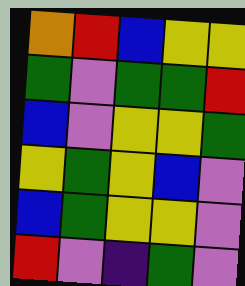[["orange", "red", "blue", "yellow", "yellow"], ["green", "violet", "green", "green", "red"], ["blue", "violet", "yellow", "yellow", "green"], ["yellow", "green", "yellow", "blue", "violet"], ["blue", "green", "yellow", "yellow", "violet"], ["red", "violet", "indigo", "green", "violet"]]